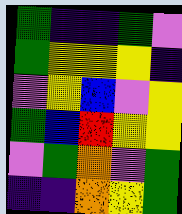[["green", "indigo", "indigo", "green", "violet"], ["green", "yellow", "yellow", "yellow", "indigo"], ["violet", "yellow", "blue", "violet", "yellow"], ["green", "blue", "red", "yellow", "yellow"], ["violet", "green", "orange", "violet", "green"], ["indigo", "indigo", "orange", "yellow", "green"]]